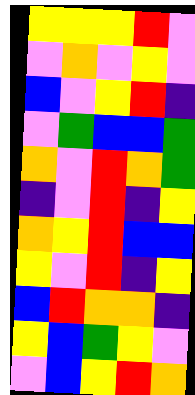[["yellow", "yellow", "yellow", "red", "violet"], ["violet", "orange", "violet", "yellow", "violet"], ["blue", "violet", "yellow", "red", "indigo"], ["violet", "green", "blue", "blue", "green"], ["orange", "violet", "red", "orange", "green"], ["indigo", "violet", "red", "indigo", "yellow"], ["orange", "yellow", "red", "blue", "blue"], ["yellow", "violet", "red", "indigo", "yellow"], ["blue", "red", "orange", "orange", "indigo"], ["yellow", "blue", "green", "yellow", "violet"], ["violet", "blue", "yellow", "red", "orange"]]